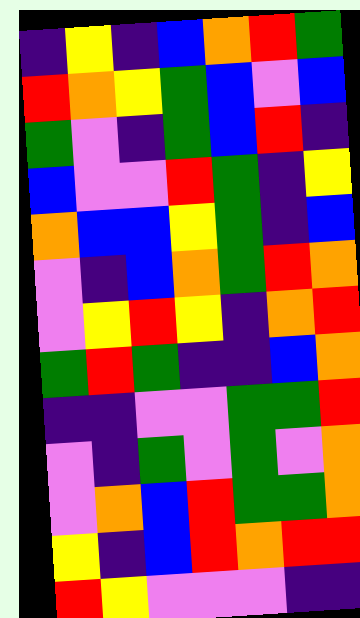[["indigo", "yellow", "indigo", "blue", "orange", "red", "green"], ["red", "orange", "yellow", "green", "blue", "violet", "blue"], ["green", "violet", "indigo", "green", "blue", "red", "indigo"], ["blue", "violet", "violet", "red", "green", "indigo", "yellow"], ["orange", "blue", "blue", "yellow", "green", "indigo", "blue"], ["violet", "indigo", "blue", "orange", "green", "red", "orange"], ["violet", "yellow", "red", "yellow", "indigo", "orange", "red"], ["green", "red", "green", "indigo", "indigo", "blue", "orange"], ["indigo", "indigo", "violet", "violet", "green", "green", "red"], ["violet", "indigo", "green", "violet", "green", "violet", "orange"], ["violet", "orange", "blue", "red", "green", "green", "orange"], ["yellow", "indigo", "blue", "red", "orange", "red", "red"], ["red", "yellow", "violet", "violet", "violet", "indigo", "indigo"]]